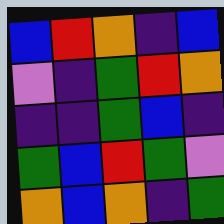[["blue", "red", "orange", "indigo", "blue"], ["violet", "indigo", "green", "red", "orange"], ["indigo", "indigo", "green", "blue", "indigo"], ["green", "blue", "red", "green", "violet"], ["orange", "blue", "orange", "indigo", "green"]]